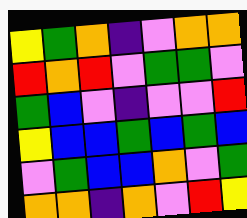[["yellow", "green", "orange", "indigo", "violet", "orange", "orange"], ["red", "orange", "red", "violet", "green", "green", "violet"], ["green", "blue", "violet", "indigo", "violet", "violet", "red"], ["yellow", "blue", "blue", "green", "blue", "green", "blue"], ["violet", "green", "blue", "blue", "orange", "violet", "green"], ["orange", "orange", "indigo", "orange", "violet", "red", "yellow"]]